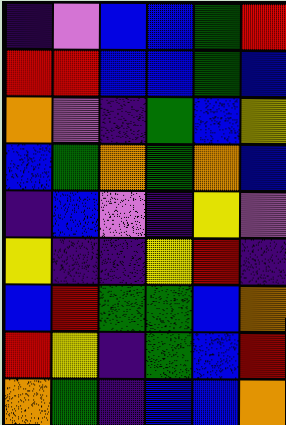[["indigo", "violet", "blue", "blue", "green", "red"], ["red", "red", "blue", "blue", "green", "blue"], ["orange", "violet", "indigo", "green", "blue", "yellow"], ["blue", "green", "orange", "green", "orange", "blue"], ["indigo", "blue", "violet", "indigo", "yellow", "violet"], ["yellow", "indigo", "indigo", "yellow", "red", "indigo"], ["blue", "red", "green", "green", "blue", "orange"], ["red", "yellow", "indigo", "green", "blue", "red"], ["orange", "green", "indigo", "blue", "blue", "orange"]]